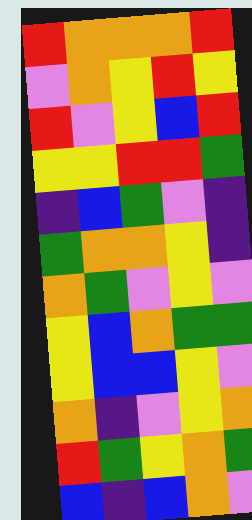[["red", "orange", "orange", "orange", "red"], ["violet", "orange", "yellow", "red", "yellow"], ["red", "violet", "yellow", "blue", "red"], ["yellow", "yellow", "red", "red", "green"], ["indigo", "blue", "green", "violet", "indigo"], ["green", "orange", "orange", "yellow", "indigo"], ["orange", "green", "violet", "yellow", "violet"], ["yellow", "blue", "orange", "green", "green"], ["yellow", "blue", "blue", "yellow", "violet"], ["orange", "indigo", "violet", "yellow", "orange"], ["red", "green", "yellow", "orange", "green"], ["blue", "indigo", "blue", "orange", "violet"]]